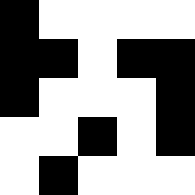[["black", "white", "white", "white", "white"], ["black", "black", "white", "black", "black"], ["black", "white", "white", "white", "black"], ["white", "white", "black", "white", "black"], ["white", "black", "white", "white", "white"]]